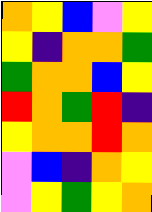[["orange", "yellow", "blue", "violet", "yellow"], ["yellow", "indigo", "orange", "orange", "green"], ["green", "orange", "orange", "blue", "yellow"], ["red", "orange", "green", "red", "indigo"], ["yellow", "orange", "orange", "red", "orange"], ["violet", "blue", "indigo", "orange", "yellow"], ["violet", "yellow", "green", "yellow", "orange"]]